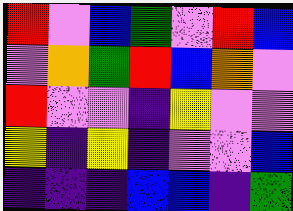[["red", "violet", "blue", "green", "violet", "red", "blue"], ["violet", "orange", "green", "red", "blue", "orange", "violet"], ["red", "violet", "violet", "indigo", "yellow", "violet", "violet"], ["yellow", "indigo", "yellow", "indigo", "violet", "violet", "blue"], ["indigo", "indigo", "indigo", "blue", "blue", "indigo", "green"]]